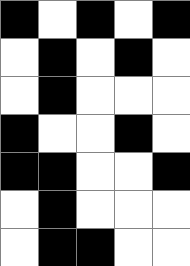[["black", "white", "black", "white", "black"], ["white", "black", "white", "black", "white"], ["white", "black", "white", "white", "white"], ["black", "white", "white", "black", "white"], ["black", "black", "white", "white", "black"], ["white", "black", "white", "white", "white"], ["white", "black", "black", "white", "white"]]